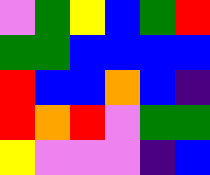[["violet", "green", "yellow", "blue", "green", "red"], ["green", "green", "blue", "blue", "blue", "blue"], ["red", "blue", "blue", "orange", "blue", "indigo"], ["red", "orange", "red", "violet", "green", "green"], ["yellow", "violet", "violet", "violet", "indigo", "blue"]]